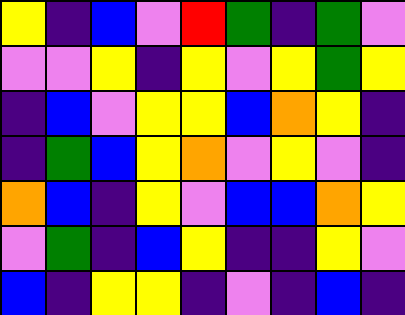[["yellow", "indigo", "blue", "violet", "red", "green", "indigo", "green", "violet"], ["violet", "violet", "yellow", "indigo", "yellow", "violet", "yellow", "green", "yellow"], ["indigo", "blue", "violet", "yellow", "yellow", "blue", "orange", "yellow", "indigo"], ["indigo", "green", "blue", "yellow", "orange", "violet", "yellow", "violet", "indigo"], ["orange", "blue", "indigo", "yellow", "violet", "blue", "blue", "orange", "yellow"], ["violet", "green", "indigo", "blue", "yellow", "indigo", "indigo", "yellow", "violet"], ["blue", "indigo", "yellow", "yellow", "indigo", "violet", "indigo", "blue", "indigo"]]